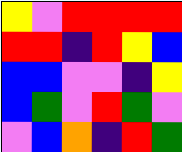[["yellow", "violet", "red", "red", "red", "red"], ["red", "red", "indigo", "red", "yellow", "blue"], ["blue", "blue", "violet", "violet", "indigo", "yellow"], ["blue", "green", "violet", "red", "green", "violet"], ["violet", "blue", "orange", "indigo", "red", "green"]]